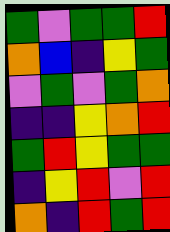[["green", "violet", "green", "green", "red"], ["orange", "blue", "indigo", "yellow", "green"], ["violet", "green", "violet", "green", "orange"], ["indigo", "indigo", "yellow", "orange", "red"], ["green", "red", "yellow", "green", "green"], ["indigo", "yellow", "red", "violet", "red"], ["orange", "indigo", "red", "green", "red"]]